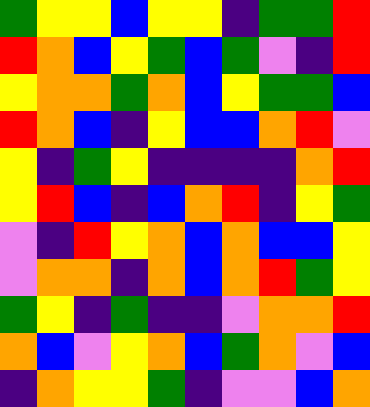[["green", "yellow", "yellow", "blue", "yellow", "yellow", "indigo", "green", "green", "red"], ["red", "orange", "blue", "yellow", "green", "blue", "green", "violet", "indigo", "red"], ["yellow", "orange", "orange", "green", "orange", "blue", "yellow", "green", "green", "blue"], ["red", "orange", "blue", "indigo", "yellow", "blue", "blue", "orange", "red", "violet"], ["yellow", "indigo", "green", "yellow", "indigo", "indigo", "indigo", "indigo", "orange", "red"], ["yellow", "red", "blue", "indigo", "blue", "orange", "red", "indigo", "yellow", "green"], ["violet", "indigo", "red", "yellow", "orange", "blue", "orange", "blue", "blue", "yellow"], ["violet", "orange", "orange", "indigo", "orange", "blue", "orange", "red", "green", "yellow"], ["green", "yellow", "indigo", "green", "indigo", "indigo", "violet", "orange", "orange", "red"], ["orange", "blue", "violet", "yellow", "orange", "blue", "green", "orange", "violet", "blue"], ["indigo", "orange", "yellow", "yellow", "green", "indigo", "violet", "violet", "blue", "orange"]]